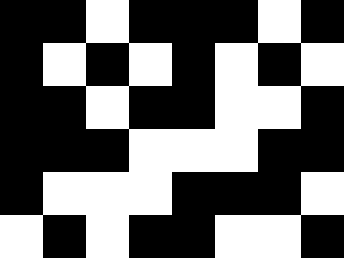[["black", "black", "white", "black", "black", "black", "white", "black"], ["black", "white", "black", "white", "black", "white", "black", "white"], ["black", "black", "white", "black", "black", "white", "white", "black"], ["black", "black", "black", "white", "white", "white", "black", "black"], ["black", "white", "white", "white", "black", "black", "black", "white"], ["white", "black", "white", "black", "black", "white", "white", "black"]]